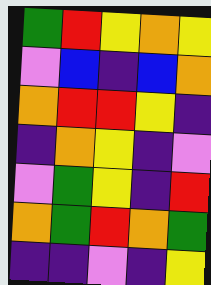[["green", "red", "yellow", "orange", "yellow"], ["violet", "blue", "indigo", "blue", "orange"], ["orange", "red", "red", "yellow", "indigo"], ["indigo", "orange", "yellow", "indigo", "violet"], ["violet", "green", "yellow", "indigo", "red"], ["orange", "green", "red", "orange", "green"], ["indigo", "indigo", "violet", "indigo", "yellow"]]